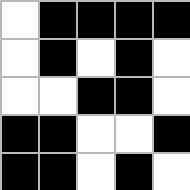[["white", "black", "black", "black", "black"], ["white", "black", "white", "black", "white"], ["white", "white", "black", "black", "white"], ["black", "black", "white", "white", "black"], ["black", "black", "white", "black", "white"]]